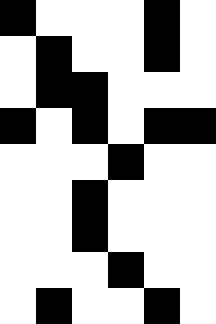[["black", "white", "white", "white", "black", "white"], ["white", "black", "white", "white", "black", "white"], ["white", "black", "black", "white", "white", "white"], ["black", "white", "black", "white", "black", "black"], ["white", "white", "white", "black", "white", "white"], ["white", "white", "black", "white", "white", "white"], ["white", "white", "black", "white", "white", "white"], ["white", "white", "white", "black", "white", "white"], ["white", "black", "white", "white", "black", "white"]]